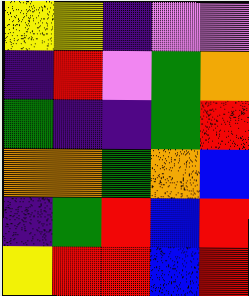[["yellow", "yellow", "indigo", "violet", "violet"], ["indigo", "red", "violet", "green", "orange"], ["green", "indigo", "indigo", "green", "red"], ["orange", "orange", "green", "orange", "blue"], ["indigo", "green", "red", "blue", "red"], ["yellow", "red", "red", "blue", "red"]]